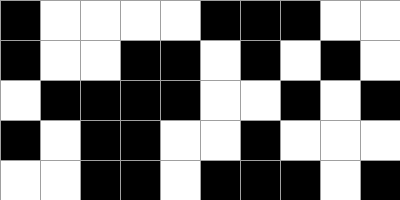[["black", "white", "white", "white", "white", "black", "black", "black", "white", "white"], ["black", "white", "white", "black", "black", "white", "black", "white", "black", "white"], ["white", "black", "black", "black", "black", "white", "white", "black", "white", "black"], ["black", "white", "black", "black", "white", "white", "black", "white", "white", "white"], ["white", "white", "black", "black", "white", "black", "black", "black", "white", "black"]]